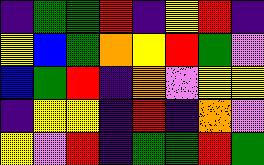[["indigo", "green", "green", "red", "indigo", "yellow", "red", "indigo"], ["yellow", "blue", "green", "orange", "yellow", "red", "green", "violet"], ["blue", "green", "red", "indigo", "orange", "violet", "yellow", "yellow"], ["indigo", "yellow", "yellow", "indigo", "red", "indigo", "orange", "violet"], ["yellow", "violet", "red", "indigo", "green", "green", "red", "green"]]